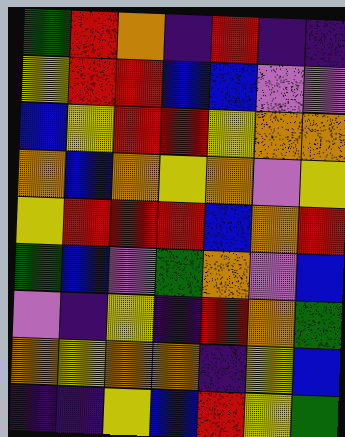[["green", "red", "orange", "indigo", "red", "indigo", "indigo"], ["yellow", "red", "red", "blue", "blue", "violet", "violet"], ["blue", "yellow", "red", "red", "yellow", "orange", "orange"], ["orange", "blue", "orange", "yellow", "orange", "violet", "yellow"], ["yellow", "red", "red", "red", "blue", "orange", "red"], ["green", "blue", "violet", "green", "orange", "violet", "blue"], ["violet", "indigo", "yellow", "indigo", "red", "orange", "green"], ["orange", "yellow", "orange", "orange", "indigo", "yellow", "blue"], ["indigo", "indigo", "yellow", "blue", "red", "yellow", "green"]]